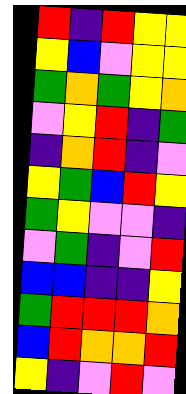[["red", "indigo", "red", "yellow", "yellow"], ["yellow", "blue", "violet", "yellow", "yellow"], ["green", "orange", "green", "yellow", "orange"], ["violet", "yellow", "red", "indigo", "green"], ["indigo", "orange", "red", "indigo", "violet"], ["yellow", "green", "blue", "red", "yellow"], ["green", "yellow", "violet", "violet", "indigo"], ["violet", "green", "indigo", "violet", "red"], ["blue", "blue", "indigo", "indigo", "yellow"], ["green", "red", "red", "red", "orange"], ["blue", "red", "orange", "orange", "red"], ["yellow", "indigo", "violet", "red", "violet"]]